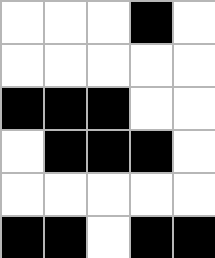[["white", "white", "white", "black", "white"], ["white", "white", "white", "white", "white"], ["black", "black", "black", "white", "white"], ["white", "black", "black", "black", "white"], ["white", "white", "white", "white", "white"], ["black", "black", "white", "black", "black"]]